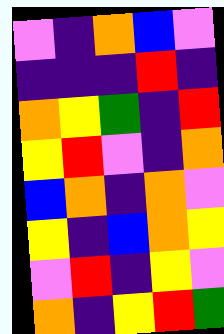[["violet", "indigo", "orange", "blue", "violet"], ["indigo", "indigo", "indigo", "red", "indigo"], ["orange", "yellow", "green", "indigo", "red"], ["yellow", "red", "violet", "indigo", "orange"], ["blue", "orange", "indigo", "orange", "violet"], ["yellow", "indigo", "blue", "orange", "yellow"], ["violet", "red", "indigo", "yellow", "violet"], ["orange", "indigo", "yellow", "red", "green"]]